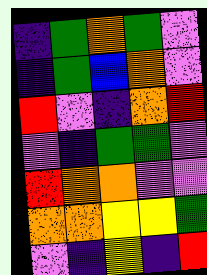[["indigo", "green", "orange", "green", "violet"], ["indigo", "green", "blue", "orange", "violet"], ["red", "violet", "indigo", "orange", "red"], ["violet", "indigo", "green", "green", "violet"], ["red", "orange", "orange", "violet", "violet"], ["orange", "orange", "yellow", "yellow", "green"], ["violet", "indigo", "yellow", "indigo", "red"]]